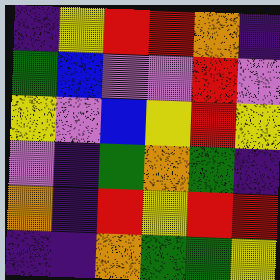[["indigo", "yellow", "red", "red", "orange", "indigo"], ["green", "blue", "violet", "violet", "red", "violet"], ["yellow", "violet", "blue", "yellow", "red", "yellow"], ["violet", "indigo", "green", "orange", "green", "indigo"], ["orange", "indigo", "red", "yellow", "red", "red"], ["indigo", "indigo", "orange", "green", "green", "yellow"]]